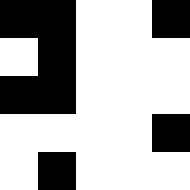[["black", "black", "white", "white", "black"], ["white", "black", "white", "white", "white"], ["black", "black", "white", "white", "white"], ["white", "white", "white", "white", "black"], ["white", "black", "white", "white", "white"]]